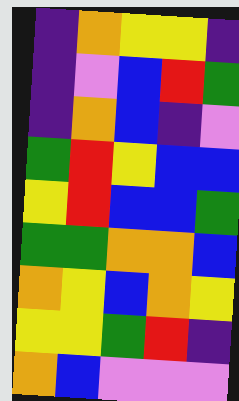[["indigo", "orange", "yellow", "yellow", "indigo"], ["indigo", "violet", "blue", "red", "green"], ["indigo", "orange", "blue", "indigo", "violet"], ["green", "red", "yellow", "blue", "blue"], ["yellow", "red", "blue", "blue", "green"], ["green", "green", "orange", "orange", "blue"], ["orange", "yellow", "blue", "orange", "yellow"], ["yellow", "yellow", "green", "red", "indigo"], ["orange", "blue", "violet", "violet", "violet"]]